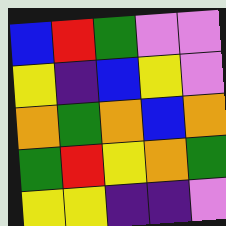[["blue", "red", "green", "violet", "violet"], ["yellow", "indigo", "blue", "yellow", "violet"], ["orange", "green", "orange", "blue", "orange"], ["green", "red", "yellow", "orange", "green"], ["yellow", "yellow", "indigo", "indigo", "violet"]]